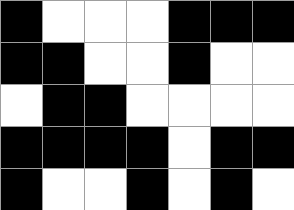[["black", "white", "white", "white", "black", "black", "black"], ["black", "black", "white", "white", "black", "white", "white"], ["white", "black", "black", "white", "white", "white", "white"], ["black", "black", "black", "black", "white", "black", "black"], ["black", "white", "white", "black", "white", "black", "white"]]